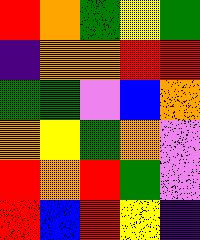[["red", "orange", "green", "yellow", "green"], ["indigo", "orange", "orange", "red", "red"], ["green", "green", "violet", "blue", "orange"], ["orange", "yellow", "green", "orange", "violet"], ["red", "orange", "red", "green", "violet"], ["red", "blue", "red", "yellow", "indigo"]]